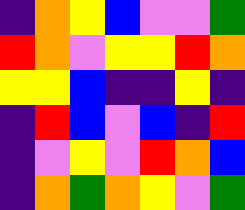[["indigo", "orange", "yellow", "blue", "violet", "violet", "green"], ["red", "orange", "violet", "yellow", "yellow", "red", "orange"], ["yellow", "yellow", "blue", "indigo", "indigo", "yellow", "indigo"], ["indigo", "red", "blue", "violet", "blue", "indigo", "red"], ["indigo", "violet", "yellow", "violet", "red", "orange", "blue"], ["indigo", "orange", "green", "orange", "yellow", "violet", "green"]]